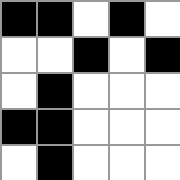[["black", "black", "white", "black", "white"], ["white", "white", "black", "white", "black"], ["white", "black", "white", "white", "white"], ["black", "black", "white", "white", "white"], ["white", "black", "white", "white", "white"]]